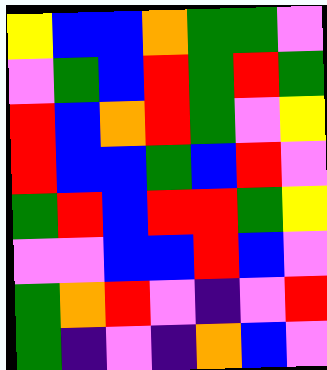[["yellow", "blue", "blue", "orange", "green", "green", "violet"], ["violet", "green", "blue", "red", "green", "red", "green"], ["red", "blue", "orange", "red", "green", "violet", "yellow"], ["red", "blue", "blue", "green", "blue", "red", "violet"], ["green", "red", "blue", "red", "red", "green", "yellow"], ["violet", "violet", "blue", "blue", "red", "blue", "violet"], ["green", "orange", "red", "violet", "indigo", "violet", "red"], ["green", "indigo", "violet", "indigo", "orange", "blue", "violet"]]